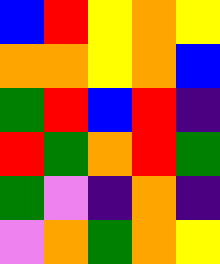[["blue", "red", "yellow", "orange", "yellow"], ["orange", "orange", "yellow", "orange", "blue"], ["green", "red", "blue", "red", "indigo"], ["red", "green", "orange", "red", "green"], ["green", "violet", "indigo", "orange", "indigo"], ["violet", "orange", "green", "orange", "yellow"]]